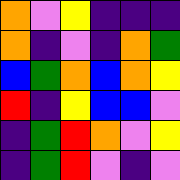[["orange", "violet", "yellow", "indigo", "indigo", "indigo"], ["orange", "indigo", "violet", "indigo", "orange", "green"], ["blue", "green", "orange", "blue", "orange", "yellow"], ["red", "indigo", "yellow", "blue", "blue", "violet"], ["indigo", "green", "red", "orange", "violet", "yellow"], ["indigo", "green", "red", "violet", "indigo", "violet"]]